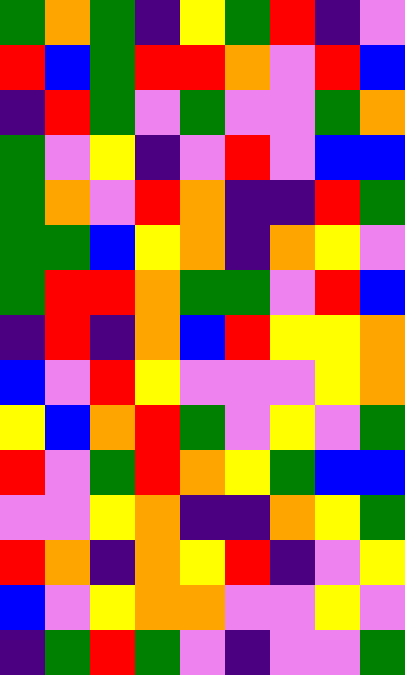[["green", "orange", "green", "indigo", "yellow", "green", "red", "indigo", "violet"], ["red", "blue", "green", "red", "red", "orange", "violet", "red", "blue"], ["indigo", "red", "green", "violet", "green", "violet", "violet", "green", "orange"], ["green", "violet", "yellow", "indigo", "violet", "red", "violet", "blue", "blue"], ["green", "orange", "violet", "red", "orange", "indigo", "indigo", "red", "green"], ["green", "green", "blue", "yellow", "orange", "indigo", "orange", "yellow", "violet"], ["green", "red", "red", "orange", "green", "green", "violet", "red", "blue"], ["indigo", "red", "indigo", "orange", "blue", "red", "yellow", "yellow", "orange"], ["blue", "violet", "red", "yellow", "violet", "violet", "violet", "yellow", "orange"], ["yellow", "blue", "orange", "red", "green", "violet", "yellow", "violet", "green"], ["red", "violet", "green", "red", "orange", "yellow", "green", "blue", "blue"], ["violet", "violet", "yellow", "orange", "indigo", "indigo", "orange", "yellow", "green"], ["red", "orange", "indigo", "orange", "yellow", "red", "indigo", "violet", "yellow"], ["blue", "violet", "yellow", "orange", "orange", "violet", "violet", "yellow", "violet"], ["indigo", "green", "red", "green", "violet", "indigo", "violet", "violet", "green"]]